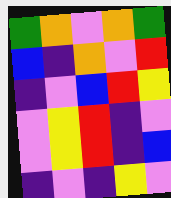[["green", "orange", "violet", "orange", "green"], ["blue", "indigo", "orange", "violet", "red"], ["indigo", "violet", "blue", "red", "yellow"], ["violet", "yellow", "red", "indigo", "violet"], ["violet", "yellow", "red", "indigo", "blue"], ["indigo", "violet", "indigo", "yellow", "violet"]]